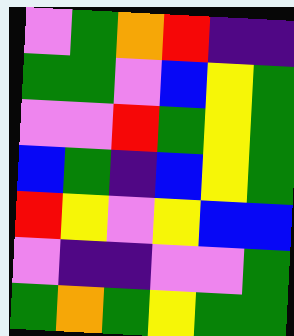[["violet", "green", "orange", "red", "indigo", "indigo"], ["green", "green", "violet", "blue", "yellow", "green"], ["violet", "violet", "red", "green", "yellow", "green"], ["blue", "green", "indigo", "blue", "yellow", "green"], ["red", "yellow", "violet", "yellow", "blue", "blue"], ["violet", "indigo", "indigo", "violet", "violet", "green"], ["green", "orange", "green", "yellow", "green", "green"]]